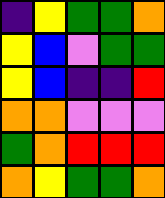[["indigo", "yellow", "green", "green", "orange"], ["yellow", "blue", "violet", "green", "green"], ["yellow", "blue", "indigo", "indigo", "red"], ["orange", "orange", "violet", "violet", "violet"], ["green", "orange", "red", "red", "red"], ["orange", "yellow", "green", "green", "orange"]]